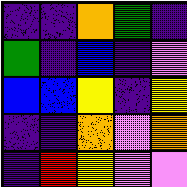[["indigo", "indigo", "orange", "green", "indigo"], ["green", "indigo", "blue", "indigo", "violet"], ["blue", "blue", "yellow", "indigo", "yellow"], ["indigo", "indigo", "orange", "violet", "orange"], ["indigo", "red", "yellow", "violet", "violet"]]